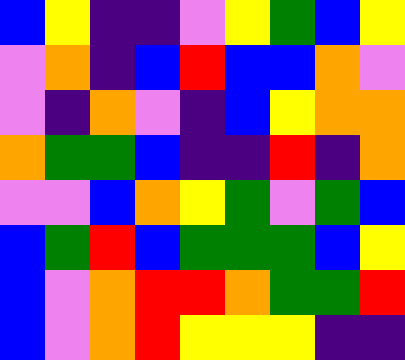[["blue", "yellow", "indigo", "indigo", "violet", "yellow", "green", "blue", "yellow"], ["violet", "orange", "indigo", "blue", "red", "blue", "blue", "orange", "violet"], ["violet", "indigo", "orange", "violet", "indigo", "blue", "yellow", "orange", "orange"], ["orange", "green", "green", "blue", "indigo", "indigo", "red", "indigo", "orange"], ["violet", "violet", "blue", "orange", "yellow", "green", "violet", "green", "blue"], ["blue", "green", "red", "blue", "green", "green", "green", "blue", "yellow"], ["blue", "violet", "orange", "red", "red", "orange", "green", "green", "red"], ["blue", "violet", "orange", "red", "yellow", "yellow", "yellow", "indigo", "indigo"]]